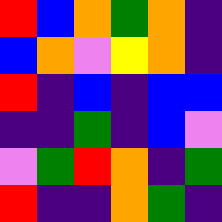[["red", "blue", "orange", "green", "orange", "indigo"], ["blue", "orange", "violet", "yellow", "orange", "indigo"], ["red", "indigo", "blue", "indigo", "blue", "blue"], ["indigo", "indigo", "green", "indigo", "blue", "violet"], ["violet", "green", "red", "orange", "indigo", "green"], ["red", "indigo", "indigo", "orange", "green", "indigo"]]